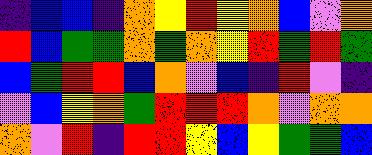[["indigo", "blue", "blue", "indigo", "orange", "yellow", "red", "yellow", "orange", "blue", "violet", "orange"], ["red", "blue", "green", "green", "orange", "green", "orange", "yellow", "red", "green", "red", "green"], ["blue", "green", "red", "red", "blue", "orange", "violet", "blue", "indigo", "red", "violet", "indigo"], ["violet", "blue", "yellow", "orange", "green", "red", "red", "red", "orange", "violet", "orange", "orange"], ["orange", "violet", "red", "indigo", "red", "red", "yellow", "blue", "yellow", "green", "green", "blue"]]